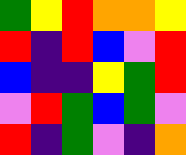[["green", "yellow", "red", "orange", "orange", "yellow"], ["red", "indigo", "red", "blue", "violet", "red"], ["blue", "indigo", "indigo", "yellow", "green", "red"], ["violet", "red", "green", "blue", "green", "violet"], ["red", "indigo", "green", "violet", "indigo", "orange"]]